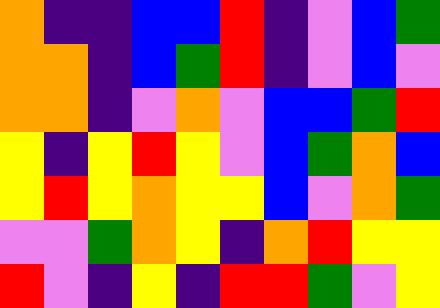[["orange", "indigo", "indigo", "blue", "blue", "red", "indigo", "violet", "blue", "green"], ["orange", "orange", "indigo", "blue", "green", "red", "indigo", "violet", "blue", "violet"], ["orange", "orange", "indigo", "violet", "orange", "violet", "blue", "blue", "green", "red"], ["yellow", "indigo", "yellow", "red", "yellow", "violet", "blue", "green", "orange", "blue"], ["yellow", "red", "yellow", "orange", "yellow", "yellow", "blue", "violet", "orange", "green"], ["violet", "violet", "green", "orange", "yellow", "indigo", "orange", "red", "yellow", "yellow"], ["red", "violet", "indigo", "yellow", "indigo", "red", "red", "green", "violet", "yellow"]]